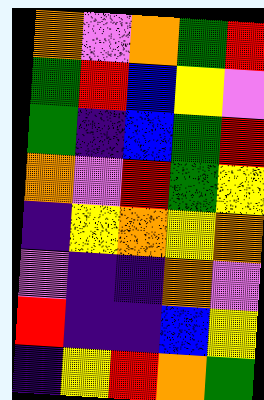[["orange", "violet", "orange", "green", "red"], ["green", "red", "blue", "yellow", "violet"], ["green", "indigo", "blue", "green", "red"], ["orange", "violet", "red", "green", "yellow"], ["indigo", "yellow", "orange", "yellow", "orange"], ["violet", "indigo", "indigo", "orange", "violet"], ["red", "indigo", "indigo", "blue", "yellow"], ["indigo", "yellow", "red", "orange", "green"]]